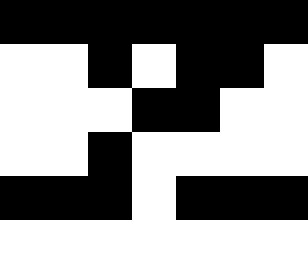[["black", "black", "black", "black", "black", "black", "black"], ["white", "white", "black", "white", "black", "black", "white"], ["white", "white", "white", "black", "black", "white", "white"], ["white", "white", "black", "white", "white", "white", "white"], ["black", "black", "black", "white", "black", "black", "black"], ["white", "white", "white", "white", "white", "white", "white"]]